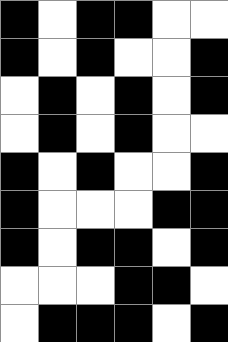[["black", "white", "black", "black", "white", "white"], ["black", "white", "black", "white", "white", "black"], ["white", "black", "white", "black", "white", "black"], ["white", "black", "white", "black", "white", "white"], ["black", "white", "black", "white", "white", "black"], ["black", "white", "white", "white", "black", "black"], ["black", "white", "black", "black", "white", "black"], ["white", "white", "white", "black", "black", "white"], ["white", "black", "black", "black", "white", "black"]]